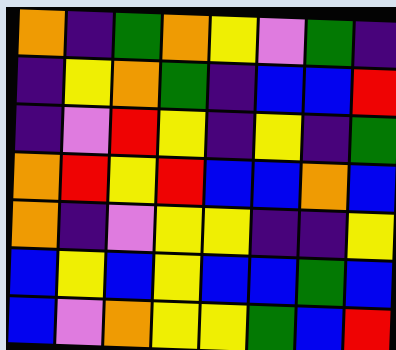[["orange", "indigo", "green", "orange", "yellow", "violet", "green", "indigo"], ["indigo", "yellow", "orange", "green", "indigo", "blue", "blue", "red"], ["indigo", "violet", "red", "yellow", "indigo", "yellow", "indigo", "green"], ["orange", "red", "yellow", "red", "blue", "blue", "orange", "blue"], ["orange", "indigo", "violet", "yellow", "yellow", "indigo", "indigo", "yellow"], ["blue", "yellow", "blue", "yellow", "blue", "blue", "green", "blue"], ["blue", "violet", "orange", "yellow", "yellow", "green", "blue", "red"]]